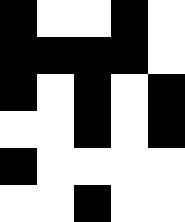[["black", "white", "white", "black", "white"], ["black", "black", "black", "black", "white"], ["black", "white", "black", "white", "black"], ["white", "white", "black", "white", "black"], ["black", "white", "white", "white", "white"], ["white", "white", "black", "white", "white"]]